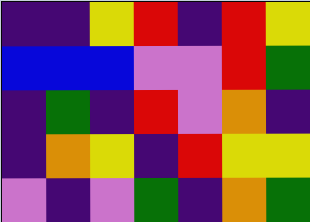[["indigo", "indigo", "yellow", "red", "indigo", "red", "yellow"], ["blue", "blue", "blue", "violet", "violet", "red", "green"], ["indigo", "green", "indigo", "red", "violet", "orange", "indigo"], ["indigo", "orange", "yellow", "indigo", "red", "yellow", "yellow"], ["violet", "indigo", "violet", "green", "indigo", "orange", "green"]]